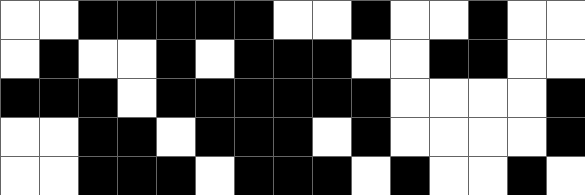[["white", "white", "black", "black", "black", "black", "black", "white", "white", "black", "white", "white", "black", "white", "white"], ["white", "black", "white", "white", "black", "white", "black", "black", "black", "white", "white", "black", "black", "white", "white"], ["black", "black", "black", "white", "black", "black", "black", "black", "black", "black", "white", "white", "white", "white", "black"], ["white", "white", "black", "black", "white", "black", "black", "black", "white", "black", "white", "white", "white", "white", "black"], ["white", "white", "black", "black", "black", "white", "black", "black", "black", "white", "black", "white", "white", "black", "white"]]